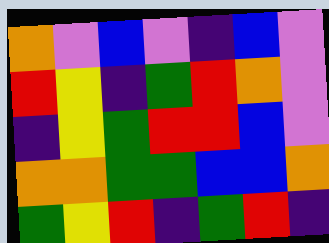[["orange", "violet", "blue", "violet", "indigo", "blue", "violet"], ["red", "yellow", "indigo", "green", "red", "orange", "violet"], ["indigo", "yellow", "green", "red", "red", "blue", "violet"], ["orange", "orange", "green", "green", "blue", "blue", "orange"], ["green", "yellow", "red", "indigo", "green", "red", "indigo"]]